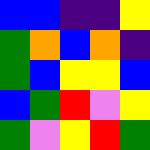[["blue", "blue", "indigo", "indigo", "yellow"], ["green", "orange", "blue", "orange", "indigo"], ["green", "blue", "yellow", "yellow", "blue"], ["blue", "green", "red", "violet", "yellow"], ["green", "violet", "yellow", "red", "green"]]